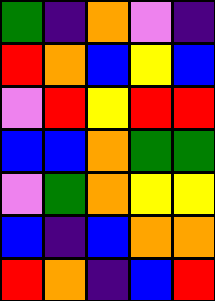[["green", "indigo", "orange", "violet", "indigo"], ["red", "orange", "blue", "yellow", "blue"], ["violet", "red", "yellow", "red", "red"], ["blue", "blue", "orange", "green", "green"], ["violet", "green", "orange", "yellow", "yellow"], ["blue", "indigo", "blue", "orange", "orange"], ["red", "orange", "indigo", "blue", "red"]]